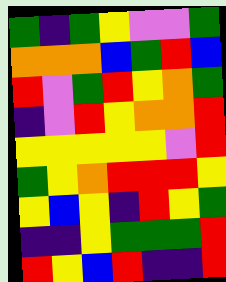[["green", "indigo", "green", "yellow", "violet", "violet", "green"], ["orange", "orange", "orange", "blue", "green", "red", "blue"], ["red", "violet", "green", "red", "yellow", "orange", "green"], ["indigo", "violet", "red", "yellow", "orange", "orange", "red"], ["yellow", "yellow", "yellow", "yellow", "yellow", "violet", "red"], ["green", "yellow", "orange", "red", "red", "red", "yellow"], ["yellow", "blue", "yellow", "indigo", "red", "yellow", "green"], ["indigo", "indigo", "yellow", "green", "green", "green", "red"], ["red", "yellow", "blue", "red", "indigo", "indigo", "red"]]